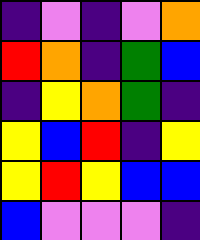[["indigo", "violet", "indigo", "violet", "orange"], ["red", "orange", "indigo", "green", "blue"], ["indigo", "yellow", "orange", "green", "indigo"], ["yellow", "blue", "red", "indigo", "yellow"], ["yellow", "red", "yellow", "blue", "blue"], ["blue", "violet", "violet", "violet", "indigo"]]